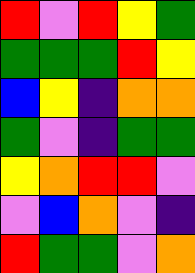[["red", "violet", "red", "yellow", "green"], ["green", "green", "green", "red", "yellow"], ["blue", "yellow", "indigo", "orange", "orange"], ["green", "violet", "indigo", "green", "green"], ["yellow", "orange", "red", "red", "violet"], ["violet", "blue", "orange", "violet", "indigo"], ["red", "green", "green", "violet", "orange"]]